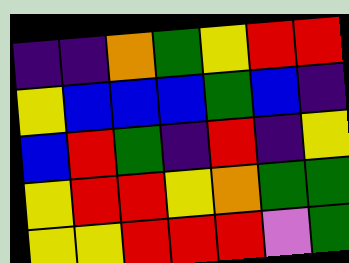[["indigo", "indigo", "orange", "green", "yellow", "red", "red"], ["yellow", "blue", "blue", "blue", "green", "blue", "indigo"], ["blue", "red", "green", "indigo", "red", "indigo", "yellow"], ["yellow", "red", "red", "yellow", "orange", "green", "green"], ["yellow", "yellow", "red", "red", "red", "violet", "green"]]